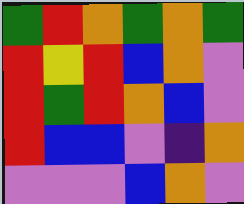[["green", "red", "orange", "green", "orange", "green"], ["red", "yellow", "red", "blue", "orange", "violet"], ["red", "green", "red", "orange", "blue", "violet"], ["red", "blue", "blue", "violet", "indigo", "orange"], ["violet", "violet", "violet", "blue", "orange", "violet"]]